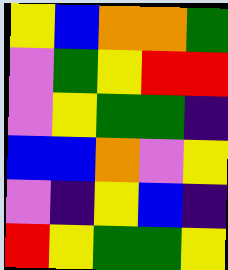[["yellow", "blue", "orange", "orange", "green"], ["violet", "green", "yellow", "red", "red"], ["violet", "yellow", "green", "green", "indigo"], ["blue", "blue", "orange", "violet", "yellow"], ["violet", "indigo", "yellow", "blue", "indigo"], ["red", "yellow", "green", "green", "yellow"]]